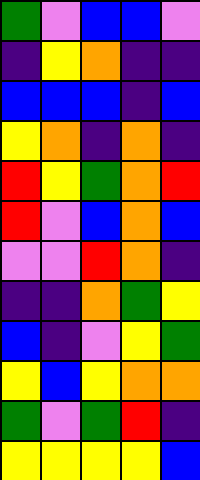[["green", "violet", "blue", "blue", "violet"], ["indigo", "yellow", "orange", "indigo", "indigo"], ["blue", "blue", "blue", "indigo", "blue"], ["yellow", "orange", "indigo", "orange", "indigo"], ["red", "yellow", "green", "orange", "red"], ["red", "violet", "blue", "orange", "blue"], ["violet", "violet", "red", "orange", "indigo"], ["indigo", "indigo", "orange", "green", "yellow"], ["blue", "indigo", "violet", "yellow", "green"], ["yellow", "blue", "yellow", "orange", "orange"], ["green", "violet", "green", "red", "indigo"], ["yellow", "yellow", "yellow", "yellow", "blue"]]